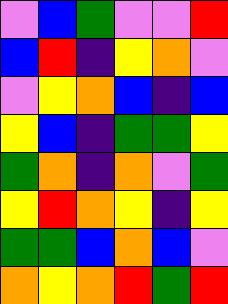[["violet", "blue", "green", "violet", "violet", "red"], ["blue", "red", "indigo", "yellow", "orange", "violet"], ["violet", "yellow", "orange", "blue", "indigo", "blue"], ["yellow", "blue", "indigo", "green", "green", "yellow"], ["green", "orange", "indigo", "orange", "violet", "green"], ["yellow", "red", "orange", "yellow", "indigo", "yellow"], ["green", "green", "blue", "orange", "blue", "violet"], ["orange", "yellow", "orange", "red", "green", "red"]]